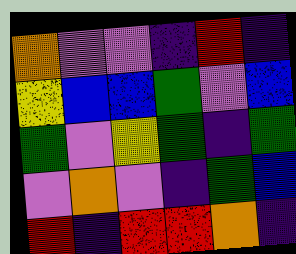[["orange", "violet", "violet", "indigo", "red", "indigo"], ["yellow", "blue", "blue", "green", "violet", "blue"], ["green", "violet", "yellow", "green", "indigo", "green"], ["violet", "orange", "violet", "indigo", "green", "blue"], ["red", "indigo", "red", "red", "orange", "indigo"]]